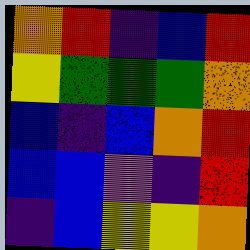[["orange", "red", "indigo", "blue", "red"], ["yellow", "green", "green", "green", "orange"], ["blue", "indigo", "blue", "orange", "red"], ["blue", "blue", "violet", "indigo", "red"], ["indigo", "blue", "yellow", "yellow", "orange"]]